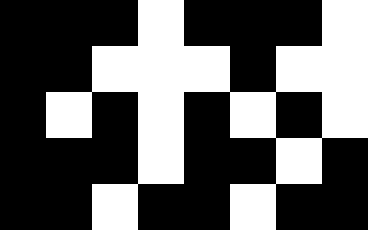[["black", "black", "black", "white", "black", "black", "black", "white"], ["black", "black", "white", "white", "white", "black", "white", "white"], ["black", "white", "black", "white", "black", "white", "black", "white"], ["black", "black", "black", "white", "black", "black", "white", "black"], ["black", "black", "white", "black", "black", "white", "black", "black"]]